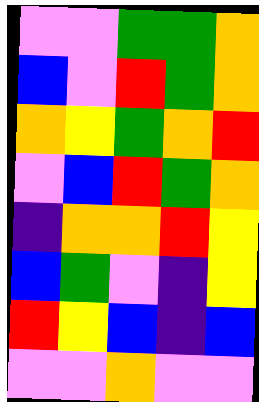[["violet", "violet", "green", "green", "orange"], ["blue", "violet", "red", "green", "orange"], ["orange", "yellow", "green", "orange", "red"], ["violet", "blue", "red", "green", "orange"], ["indigo", "orange", "orange", "red", "yellow"], ["blue", "green", "violet", "indigo", "yellow"], ["red", "yellow", "blue", "indigo", "blue"], ["violet", "violet", "orange", "violet", "violet"]]